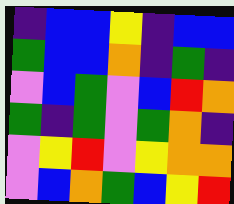[["indigo", "blue", "blue", "yellow", "indigo", "blue", "blue"], ["green", "blue", "blue", "orange", "indigo", "green", "indigo"], ["violet", "blue", "green", "violet", "blue", "red", "orange"], ["green", "indigo", "green", "violet", "green", "orange", "indigo"], ["violet", "yellow", "red", "violet", "yellow", "orange", "orange"], ["violet", "blue", "orange", "green", "blue", "yellow", "red"]]